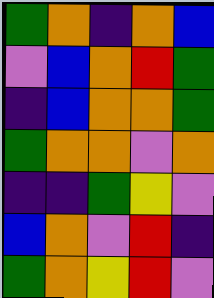[["green", "orange", "indigo", "orange", "blue"], ["violet", "blue", "orange", "red", "green"], ["indigo", "blue", "orange", "orange", "green"], ["green", "orange", "orange", "violet", "orange"], ["indigo", "indigo", "green", "yellow", "violet"], ["blue", "orange", "violet", "red", "indigo"], ["green", "orange", "yellow", "red", "violet"]]